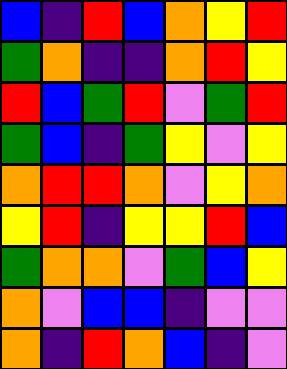[["blue", "indigo", "red", "blue", "orange", "yellow", "red"], ["green", "orange", "indigo", "indigo", "orange", "red", "yellow"], ["red", "blue", "green", "red", "violet", "green", "red"], ["green", "blue", "indigo", "green", "yellow", "violet", "yellow"], ["orange", "red", "red", "orange", "violet", "yellow", "orange"], ["yellow", "red", "indigo", "yellow", "yellow", "red", "blue"], ["green", "orange", "orange", "violet", "green", "blue", "yellow"], ["orange", "violet", "blue", "blue", "indigo", "violet", "violet"], ["orange", "indigo", "red", "orange", "blue", "indigo", "violet"]]